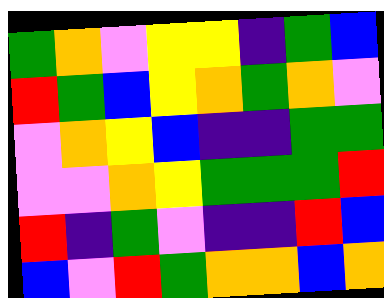[["green", "orange", "violet", "yellow", "yellow", "indigo", "green", "blue"], ["red", "green", "blue", "yellow", "orange", "green", "orange", "violet"], ["violet", "orange", "yellow", "blue", "indigo", "indigo", "green", "green"], ["violet", "violet", "orange", "yellow", "green", "green", "green", "red"], ["red", "indigo", "green", "violet", "indigo", "indigo", "red", "blue"], ["blue", "violet", "red", "green", "orange", "orange", "blue", "orange"]]